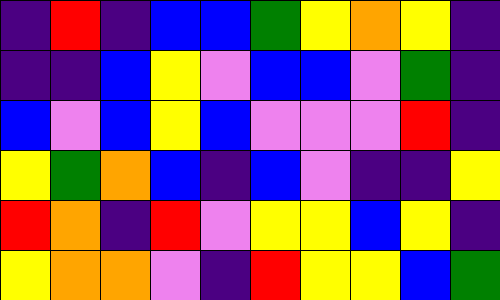[["indigo", "red", "indigo", "blue", "blue", "green", "yellow", "orange", "yellow", "indigo"], ["indigo", "indigo", "blue", "yellow", "violet", "blue", "blue", "violet", "green", "indigo"], ["blue", "violet", "blue", "yellow", "blue", "violet", "violet", "violet", "red", "indigo"], ["yellow", "green", "orange", "blue", "indigo", "blue", "violet", "indigo", "indigo", "yellow"], ["red", "orange", "indigo", "red", "violet", "yellow", "yellow", "blue", "yellow", "indigo"], ["yellow", "orange", "orange", "violet", "indigo", "red", "yellow", "yellow", "blue", "green"]]